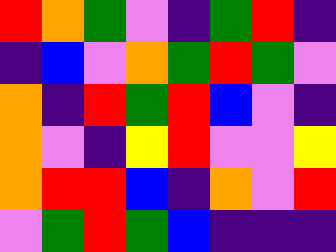[["red", "orange", "green", "violet", "indigo", "green", "red", "indigo"], ["indigo", "blue", "violet", "orange", "green", "red", "green", "violet"], ["orange", "indigo", "red", "green", "red", "blue", "violet", "indigo"], ["orange", "violet", "indigo", "yellow", "red", "violet", "violet", "yellow"], ["orange", "red", "red", "blue", "indigo", "orange", "violet", "red"], ["violet", "green", "red", "green", "blue", "indigo", "indigo", "indigo"]]